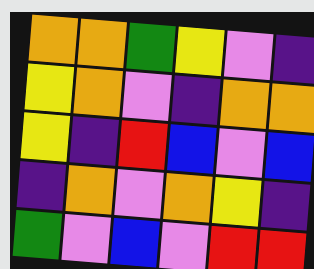[["orange", "orange", "green", "yellow", "violet", "indigo"], ["yellow", "orange", "violet", "indigo", "orange", "orange"], ["yellow", "indigo", "red", "blue", "violet", "blue"], ["indigo", "orange", "violet", "orange", "yellow", "indigo"], ["green", "violet", "blue", "violet", "red", "red"]]